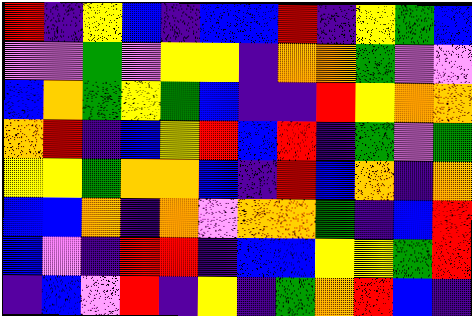[["red", "indigo", "yellow", "blue", "indigo", "blue", "blue", "red", "indigo", "yellow", "green", "blue"], ["violet", "violet", "green", "violet", "yellow", "yellow", "indigo", "orange", "orange", "green", "violet", "violet"], ["blue", "orange", "green", "yellow", "green", "blue", "indigo", "indigo", "red", "yellow", "orange", "orange"], ["orange", "red", "indigo", "blue", "yellow", "red", "blue", "red", "indigo", "green", "violet", "green"], ["yellow", "yellow", "green", "orange", "orange", "blue", "indigo", "red", "blue", "orange", "indigo", "orange"], ["blue", "blue", "orange", "indigo", "orange", "violet", "orange", "orange", "green", "indigo", "blue", "red"], ["blue", "violet", "indigo", "red", "red", "indigo", "blue", "blue", "yellow", "yellow", "green", "red"], ["indigo", "blue", "violet", "red", "indigo", "yellow", "indigo", "green", "orange", "red", "blue", "indigo"]]